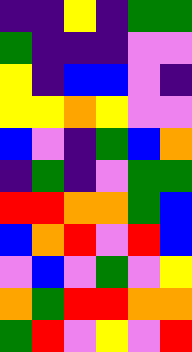[["indigo", "indigo", "yellow", "indigo", "green", "green"], ["green", "indigo", "indigo", "indigo", "violet", "violet"], ["yellow", "indigo", "blue", "blue", "violet", "indigo"], ["yellow", "yellow", "orange", "yellow", "violet", "violet"], ["blue", "violet", "indigo", "green", "blue", "orange"], ["indigo", "green", "indigo", "violet", "green", "green"], ["red", "red", "orange", "orange", "green", "blue"], ["blue", "orange", "red", "violet", "red", "blue"], ["violet", "blue", "violet", "green", "violet", "yellow"], ["orange", "green", "red", "red", "orange", "orange"], ["green", "red", "violet", "yellow", "violet", "red"]]